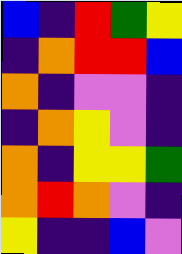[["blue", "indigo", "red", "green", "yellow"], ["indigo", "orange", "red", "red", "blue"], ["orange", "indigo", "violet", "violet", "indigo"], ["indigo", "orange", "yellow", "violet", "indigo"], ["orange", "indigo", "yellow", "yellow", "green"], ["orange", "red", "orange", "violet", "indigo"], ["yellow", "indigo", "indigo", "blue", "violet"]]